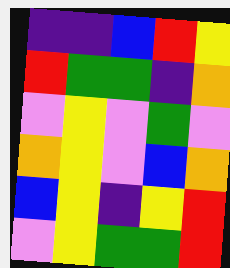[["indigo", "indigo", "blue", "red", "yellow"], ["red", "green", "green", "indigo", "orange"], ["violet", "yellow", "violet", "green", "violet"], ["orange", "yellow", "violet", "blue", "orange"], ["blue", "yellow", "indigo", "yellow", "red"], ["violet", "yellow", "green", "green", "red"]]